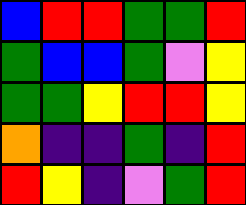[["blue", "red", "red", "green", "green", "red"], ["green", "blue", "blue", "green", "violet", "yellow"], ["green", "green", "yellow", "red", "red", "yellow"], ["orange", "indigo", "indigo", "green", "indigo", "red"], ["red", "yellow", "indigo", "violet", "green", "red"]]